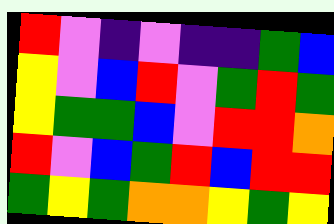[["red", "violet", "indigo", "violet", "indigo", "indigo", "green", "blue"], ["yellow", "violet", "blue", "red", "violet", "green", "red", "green"], ["yellow", "green", "green", "blue", "violet", "red", "red", "orange"], ["red", "violet", "blue", "green", "red", "blue", "red", "red"], ["green", "yellow", "green", "orange", "orange", "yellow", "green", "yellow"]]